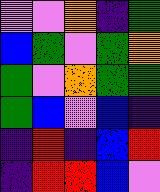[["violet", "violet", "orange", "indigo", "green"], ["blue", "green", "violet", "green", "orange"], ["green", "violet", "orange", "green", "green"], ["green", "blue", "violet", "blue", "indigo"], ["indigo", "red", "indigo", "blue", "red"], ["indigo", "red", "red", "blue", "violet"]]